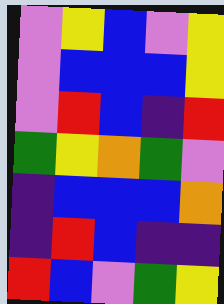[["violet", "yellow", "blue", "violet", "yellow"], ["violet", "blue", "blue", "blue", "yellow"], ["violet", "red", "blue", "indigo", "red"], ["green", "yellow", "orange", "green", "violet"], ["indigo", "blue", "blue", "blue", "orange"], ["indigo", "red", "blue", "indigo", "indigo"], ["red", "blue", "violet", "green", "yellow"]]